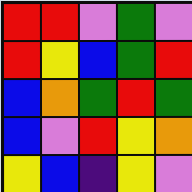[["red", "red", "violet", "green", "violet"], ["red", "yellow", "blue", "green", "red"], ["blue", "orange", "green", "red", "green"], ["blue", "violet", "red", "yellow", "orange"], ["yellow", "blue", "indigo", "yellow", "violet"]]